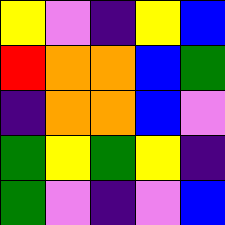[["yellow", "violet", "indigo", "yellow", "blue"], ["red", "orange", "orange", "blue", "green"], ["indigo", "orange", "orange", "blue", "violet"], ["green", "yellow", "green", "yellow", "indigo"], ["green", "violet", "indigo", "violet", "blue"]]